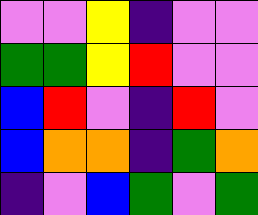[["violet", "violet", "yellow", "indigo", "violet", "violet"], ["green", "green", "yellow", "red", "violet", "violet"], ["blue", "red", "violet", "indigo", "red", "violet"], ["blue", "orange", "orange", "indigo", "green", "orange"], ["indigo", "violet", "blue", "green", "violet", "green"]]